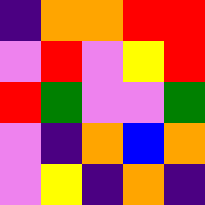[["indigo", "orange", "orange", "red", "red"], ["violet", "red", "violet", "yellow", "red"], ["red", "green", "violet", "violet", "green"], ["violet", "indigo", "orange", "blue", "orange"], ["violet", "yellow", "indigo", "orange", "indigo"]]